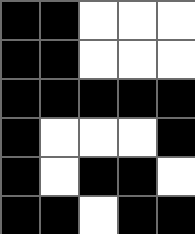[["black", "black", "white", "white", "white"], ["black", "black", "white", "white", "white"], ["black", "black", "black", "black", "black"], ["black", "white", "white", "white", "black"], ["black", "white", "black", "black", "white"], ["black", "black", "white", "black", "black"]]